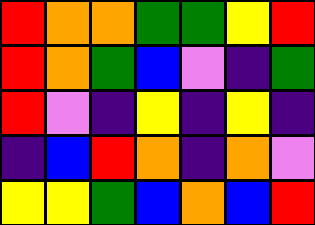[["red", "orange", "orange", "green", "green", "yellow", "red"], ["red", "orange", "green", "blue", "violet", "indigo", "green"], ["red", "violet", "indigo", "yellow", "indigo", "yellow", "indigo"], ["indigo", "blue", "red", "orange", "indigo", "orange", "violet"], ["yellow", "yellow", "green", "blue", "orange", "blue", "red"]]